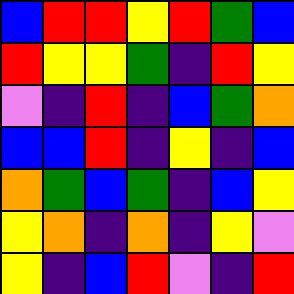[["blue", "red", "red", "yellow", "red", "green", "blue"], ["red", "yellow", "yellow", "green", "indigo", "red", "yellow"], ["violet", "indigo", "red", "indigo", "blue", "green", "orange"], ["blue", "blue", "red", "indigo", "yellow", "indigo", "blue"], ["orange", "green", "blue", "green", "indigo", "blue", "yellow"], ["yellow", "orange", "indigo", "orange", "indigo", "yellow", "violet"], ["yellow", "indigo", "blue", "red", "violet", "indigo", "red"]]